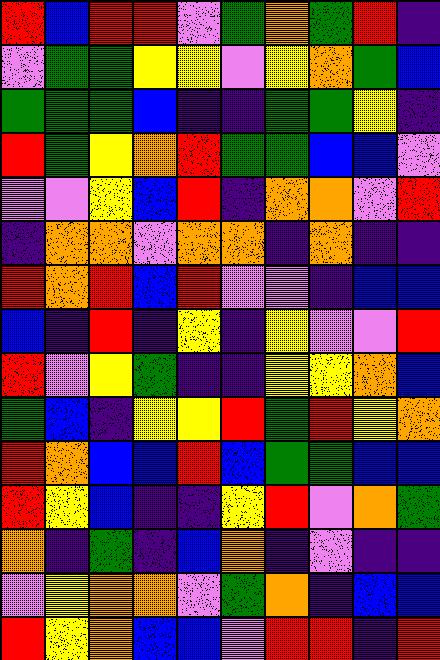[["red", "blue", "red", "red", "violet", "green", "orange", "green", "red", "indigo"], ["violet", "green", "green", "yellow", "yellow", "violet", "yellow", "orange", "green", "blue"], ["green", "green", "green", "blue", "indigo", "indigo", "green", "green", "yellow", "indigo"], ["red", "green", "yellow", "orange", "red", "green", "green", "blue", "blue", "violet"], ["violet", "violet", "yellow", "blue", "red", "indigo", "orange", "orange", "violet", "red"], ["indigo", "orange", "orange", "violet", "orange", "orange", "indigo", "orange", "indigo", "indigo"], ["red", "orange", "red", "blue", "red", "violet", "violet", "indigo", "blue", "blue"], ["blue", "indigo", "red", "indigo", "yellow", "indigo", "yellow", "violet", "violet", "red"], ["red", "violet", "yellow", "green", "indigo", "indigo", "yellow", "yellow", "orange", "blue"], ["green", "blue", "indigo", "yellow", "yellow", "red", "green", "red", "yellow", "orange"], ["red", "orange", "blue", "blue", "red", "blue", "green", "green", "blue", "blue"], ["red", "yellow", "blue", "indigo", "indigo", "yellow", "red", "violet", "orange", "green"], ["orange", "indigo", "green", "indigo", "blue", "orange", "indigo", "violet", "indigo", "indigo"], ["violet", "yellow", "orange", "orange", "violet", "green", "orange", "indigo", "blue", "blue"], ["red", "yellow", "orange", "blue", "blue", "violet", "red", "red", "indigo", "red"]]